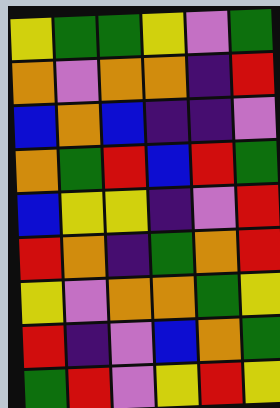[["yellow", "green", "green", "yellow", "violet", "green"], ["orange", "violet", "orange", "orange", "indigo", "red"], ["blue", "orange", "blue", "indigo", "indigo", "violet"], ["orange", "green", "red", "blue", "red", "green"], ["blue", "yellow", "yellow", "indigo", "violet", "red"], ["red", "orange", "indigo", "green", "orange", "red"], ["yellow", "violet", "orange", "orange", "green", "yellow"], ["red", "indigo", "violet", "blue", "orange", "green"], ["green", "red", "violet", "yellow", "red", "yellow"]]